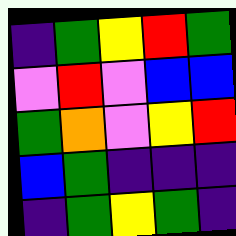[["indigo", "green", "yellow", "red", "green"], ["violet", "red", "violet", "blue", "blue"], ["green", "orange", "violet", "yellow", "red"], ["blue", "green", "indigo", "indigo", "indigo"], ["indigo", "green", "yellow", "green", "indigo"]]